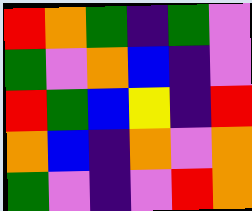[["red", "orange", "green", "indigo", "green", "violet"], ["green", "violet", "orange", "blue", "indigo", "violet"], ["red", "green", "blue", "yellow", "indigo", "red"], ["orange", "blue", "indigo", "orange", "violet", "orange"], ["green", "violet", "indigo", "violet", "red", "orange"]]